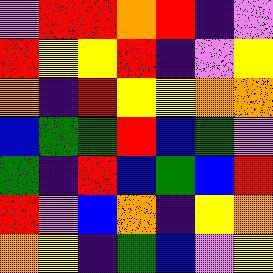[["violet", "red", "red", "orange", "red", "indigo", "violet"], ["red", "yellow", "yellow", "red", "indigo", "violet", "yellow"], ["orange", "indigo", "red", "yellow", "yellow", "orange", "orange"], ["blue", "green", "green", "red", "blue", "green", "violet"], ["green", "indigo", "red", "blue", "green", "blue", "red"], ["red", "violet", "blue", "orange", "indigo", "yellow", "orange"], ["orange", "yellow", "indigo", "green", "blue", "violet", "yellow"]]